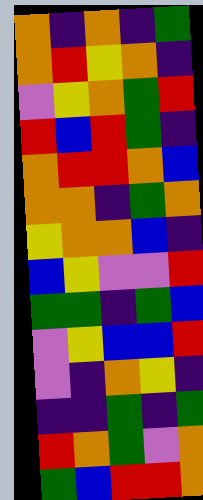[["orange", "indigo", "orange", "indigo", "green"], ["orange", "red", "yellow", "orange", "indigo"], ["violet", "yellow", "orange", "green", "red"], ["red", "blue", "red", "green", "indigo"], ["orange", "red", "red", "orange", "blue"], ["orange", "orange", "indigo", "green", "orange"], ["yellow", "orange", "orange", "blue", "indigo"], ["blue", "yellow", "violet", "violet", "red"], ["green", "green", "indigo", "green", "blue"], ["violet", "yellow", "blue", "blue", "red"], ["violet", "indigo", "orange", "yellow", "indigo"], ["indigo", "indigo", "green", "indigo", "green"], ["red", "orange", "green", "violet", "orange"], ["green", "blue", "red", "red", "orange"]]